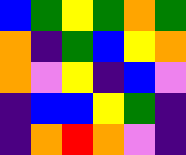[["blue", "green", "yellow", "green", "orange", "green"], ["orange", "indigo", "green", "blue", "yellow", "orange"], ["orange", "violet", "yellow", "indigo", "blue", "violet"], ["indigo", "blue", "blue", "yellow", "green", "indigo"], ["indigo", "orange", "red", "orange", "violet", "indigo"]]